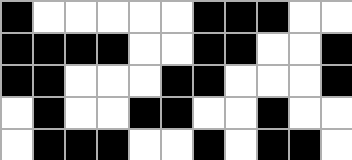[["black", "white", "white", "white", "white", "white", "black", "black", "black", "white", "white"], ["black", "black", "black", "black", "white", "white", "black", "black", "white", "white", "black"], ["black", "black", "white", "white", "white", "black", "black", "white", "white", "white", "black"], ["white", "black", "white", "white", "black", "black", "white", "white", "black", "white", "white"], ["white", "black", "black", "black", "white", "white", "black", "white", "black", "black", "white"]]